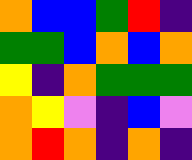[["orange", "blue", "blue", "green", "red", "indigo"], ["green", "green", "blue", "orange", "blue", "orange"], ["yellow", "indigo", "orange", "green", "green", "green"], ["orange", "yellow", "violet", "indigo", "blue", "violet"], ["orange", "red", "orange", "indigo", "orange", "indigo"]]